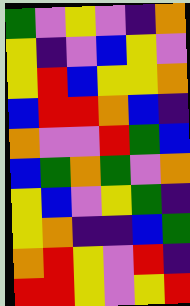[["green", "violet", "yellow", "violet", "indigo", "orange"], ["yellow", "indigo", "violet", "blue", "yellow", "violet"], ["yellow", "red", "blue", "yellow", "yellow", "orange"], ["blue", "red", "red", "orange", "blue", "indigo"], ["orange", "violet", "violet", "red", "green", "blue"], ["blue", "green", "orange", "green", "violet", "orange"], ["yellow", "blue", "violet", "yellow", "green", "indigo"], ["yellow", "orange", "indigo", "indigo", "blue", "green"], ["orange", "red", "yellow", "violet", "red", "indigo"], ["red", "red", "yellow", "violet", "yellow", "red"]]